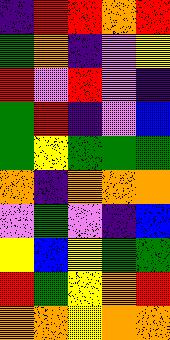[["indigo", "red", "red", "orange", "red"], ["green", "orange", "indigo", "violet", "yellow"], ["red", "violet", "red", "violet", "indigo"], ["green", "red", "indigo", "violet", "blue"], ["green", "yellow", "green", "green", "green"], ["orange", "indigo", "orange", "orange", "orange"], ["violet", "green", "violet", "indigo", "blue"], ["yellow", "blue", "yellow", "green", "green"], ["red", "green", "yellow", "orange", "red"], ["orange", "orange", "yellow", "orange", "orange"]]